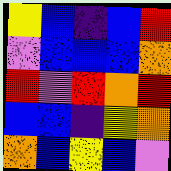[["yellow", "blue", "indigo", "blue", "red"], ["violet", "blue", "blue", "blue", "orange"], ["red", "violet", "red", "orange", "red"], ["blue", "blue", "indigo", "yellow", "orange"], ["orange", "blue", "yellow", "blue", "violet"]]